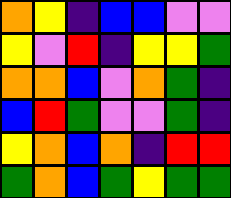[["orange", "yellow", "indigo", "blue", "blue", "violet", "violet"], ["yellow", "violet", "red", "indigo", "yellow", "yellow", "green"], ["orange", "orange", "blue", "violet", "orange", "green", "indigo"], ["blue", "red", "green", "violet", "violet", "green", "indigo"], ["yellow", "orange", "blue", "orange", "indigo", "red", "red"], ["green", "orange", "blue", "green", "yellow", "green", "green"]]